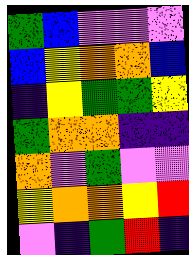[["green", "blue", "violet", "violet", "violet"], ["blue", "yellow", "orange", "orange", "blue"], ["indigo", "yellow", "green", "green", "yellow"], ["green", "orange", "orange", "indigo", "indigo"], ["orange", "violet", "green", "violet", "violet"], ["yellow", "orange", "orange", "yellow", "red"], ["violet", "indigo", "green", "red", "indigo"]]